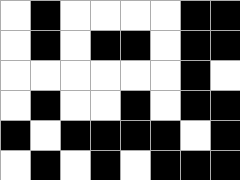[["white", "black", "white", "white", "white", "white", "black", "black"], ["white", "black", "white", "black", "black", "white", "black", "black"], ["white", "white", "white", "white", "white", "white", "black", "white"], ["white", "black", "white", "white", "black", "white", "black", "black"], ["black", "white", "black", "black", "black", "black", "white", "black"], ["white", "black", "white", "black", "white", "black", "black", "black"]]